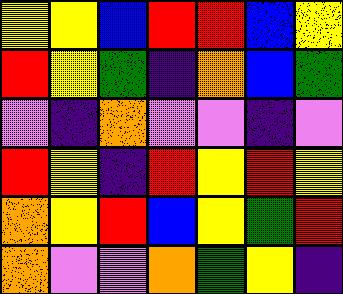[["yellow", "yellow", "blue", "red", "red", "blue", "yellow"], ["red", "yellow", "green", "indigo", "orange", "blue", "green"], ["violet", "indigo", "orange", "violet", "violet", "indigo", "violet"], ["red", "yellow", "indigo", "red", "yellow", "red", "yellow"], ["orange", "yellow", "red", "blue", "yellow", "green", "red"], ["orange", "violet", "violet", "orange", "green", "yellow", "indigo"]]